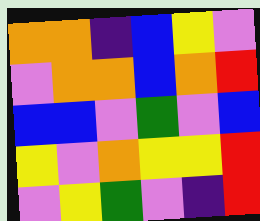[["orange", "orange", "indigo", "blue", "yellow", "violet"], ["violet", "orange", "orange", "blue", "orange", "red"], ["blue", "blue", "violet", "green", "violet", "blue"], ["yellow", "violet", "orange", "yellow", "yellow", "red"], ["violet", "yellow", "green", "violet", "indigo", "red"]]